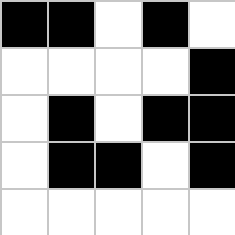[["black", "black", "white", "black", "white"], ["white", "white", "white", "white", "black"], ["white", "black", "white", "black", "black"], ["white", "black", "black", "white", "black"], ["white", "white", "white", "white", "white"]]